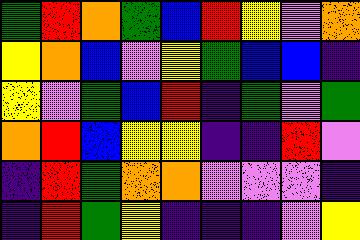[["green", "red", "orange", "green", "blue", "red", "yellow", "violet", "orange"], ["yellow", "orange", "blue", "violet", "yellow", "green", "blue", "blue", "indigo"], ["yellow", "violet", "green", "blue", "red", "indigo", "green", "violet", "green"], ["orange", "red", "blue", "yellow", "yellow", "indigo", "indigo", "red", "violet"], ["indigo", "red", "green", "orange", "orange", "violet", "violet", "violet", "indigo"], ["indigo", "red", "green", "yellow", "indigo", "indigo", "indigo", "violet", "yellow"]]